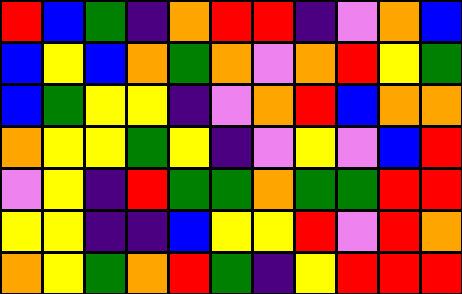[["red", "blue", "green", "indigo", "orange", "red", "red", "indigo", "violet", "orange", "blue"], ["blue", "yellow", "blue", "orange", "green", "orange", "violet", "orange", "red", "yellow", "green"], ["blue", "green", "yellow", "yellow", "indigo", "violet", "orange", "red", "blue", "orange", "orange"], ["orange", "yellow", "yellow", "green", "yellow", "indigo", "violet", "yellow", "violet", "blue", "red"], ["violet", "yellow", "indigo", "red", "green", "green", "orange", "green", "green", "red", "red"], ["yellow", "yellow", "indigo", "indigo", "blue", "yellow", "yellow", "red", "violet", "red", "orange"], ["orange", "yellow", "green", "orange", "red", "green", "indigo", "yellow", "red", "red", "red"]]